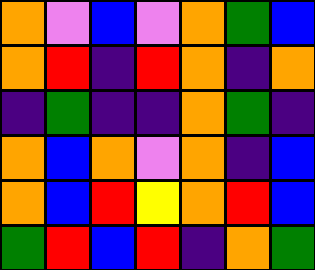[["orange", "violet", "blue", "violet", "orange", "green", "blue"], ["orange", "red", "indigo", "red", "orange", "indigo", "orange"], ["indigo", "green", "indigo", "indigo", "orange", "green", "indigo"], ["orange", "blue", "orange", "violet", "orange", "indigo", "blue"], ["orange", "blue", "red", "yellow", "orange", "red", "blue"], ["green", "red", "blue", "red", "indigo", "orange", "green"]]